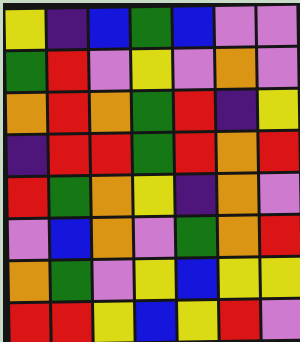[["yellow", "indigo", "blue", "green", "blue", "violet", "violet"], ["green", "red", "violet", "yellow", "violet", "orange", "violet"], ["orange", "red", "orange", "green", "red", "indigo", "yellow"], ["indigo", "red", "red", "green", "red", "orange", "red"], ["red", "green", "orange", "yellow", "indigo", "orange", "violet"], ["violet", "blue", "orange", "violet", "green", "orange", "red"], ["orange", "green", "violet", "yellow", "blue", "yellow", "yellow"], ["red", "red", "yellow", "blue", "yellow", "red", "violet"]]